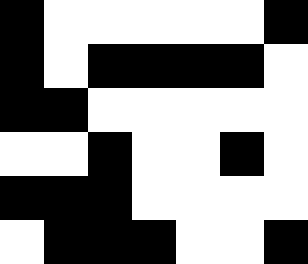[["black", "white", "white", "white", "white", "white", "black"], ["black", "white", "black", "black", "black", "black", "white"], ["black", "black", "white", "white", "white", "white", "white"], ["white", "white", "black", "white", "white", "black", "white"], ["black", "black", "black", "white", "white", "white", "white"], ["white", "black", "black", "black", "white", "white", "black"]]